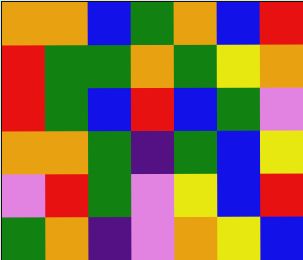[["orange", "orange", "blue", "green", "orange", "blue", "red"], ["red", "green", "green", "orange", "green", "yellow", "orange"], ["red", "green", "blue", "red", "blue", "green", "violet"], ["orange", "orange", "green", "indigo", "green", "blue", "yellow"], ["violet", "red", "green", "violet", "yellow", "blue", "red"], ["green", "orange", "indigo", "violet", "orange", "yellow", "blue"]]